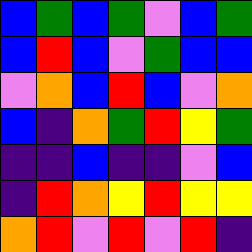[["blue", "green", "blue", "green", "violet", "blue", "green"], ["blue", "red", "blue", "violet", "green", "blue", "blue"], ["violet", "orange", "blue", "red", "blue", "violet", "orange"], ["blue", "indigo", "orange", "green", "red", "yellow", "green"], ["indigo", "indigo", "blue", "indigo", "indigo", "violet", "blue"], ["indigo", "red", "orange", "yellow", "red", "yellow", "yellow"], ["orange", "red", "violet", "red", "violet", "red", "indigo"]]